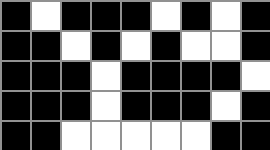[["black", "white", "black", "black", "black", "white", "black", "white", "black"], ["black", "black", "white", "black", "white", "black", "white", "white", "black"], ["black", "black", "black", "white", "black", "black", "black", "black", "white"], ["black", "black", "black", "white", "black", "black", "black", "white", "black"], ["black", "black", "white", "white", "white", "white", "white", "black", "black"]]